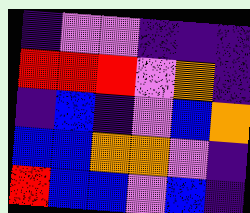[["indigo", "violet", "violet", "indigo", "indigo", "indigo"], ["red", "red", "red", "violet", "orange", "indigo"], ["indigo", "blue", "indigo", "violet", "blue", "orange"], ["blue", "blue", "orange", "orange", "violet", "indigo"], ["red", "blue", "blue", "violet", "blue", "indigo"]]